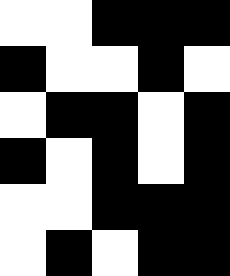[["white", "white", "black", "black", "black"], ["black", "white", "white", "black", "white"], ["white", "black", "black", "white", "black"], ["black", "white", "black", "white", "black"], ["white", "white", "black", "black", "black"], ["white", "black", "white", "black", "black"]]